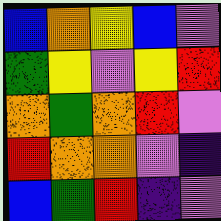[["blue", "orange", "yellow", "blue", "violet"], ["green", "yellow", "violet", "yellow", "red"], ["orange", "green", "orange", "red", "violet"], ["red", "orange", "orange", "violet", "indigo"], ["blue", "green", "red", "indigo", "violet"]]